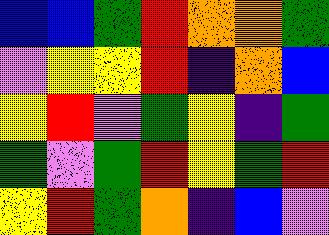[["blue", "blue", "green", "red", "orange", "orange", "green"], ["violet", "yellow", "yellow", "red", "indigo", "orange", "blue"], ["yellow", "red", "violet", "green", "yellow", "indigo", "green"], ["green", "violet", "green", "red", "yellow", "green", "red"], ["yellow", "red", "green", "orange", "indigo", "blue", "violet"]]